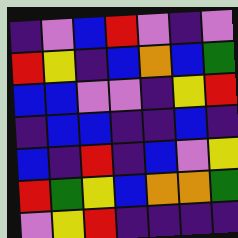[["indigo", "violet", "blue", "red", "violet", "indigo", "violet"], ["red", "yellow", "indigo", "blue", "orange", "blue", "green"], ["blue", "blue", "violet", "violet", "indigo", "yellow", "red"], ["indigo", "blue", "blue", "indigo", "indigo", "blue", "indigo"], ["blue", "indigo", "red", "indigo", "blue", "violet", "yellow"], ["red", "green", "yellow", "blue", "orange", "orange", "green"], ["violet", "yellow", "red", "indigo", "indigo", "indigo", "indigo"]]